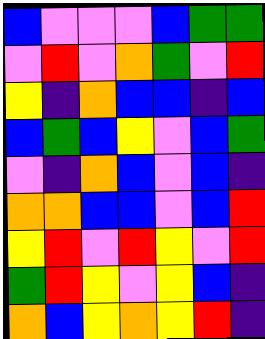[["blue", "violet", "violet", "violet", "blue", "green", "green"], ["violet", "red", "violet", "orange", "green", "violet", "red"], ["yellow", "indigo", "orange", "blue", "blue", "indigo", "blue"], ["blue", "green", "blue", "yellow", "violet", "blue", "green"], ["violet", "indigo", "orange", "blue", "violet", "blue", "indigo"], ["orange", "orange", "blue", "blue", "violet", "blue", "red"], ["yellow", "red", "violet", "red", "yellow", "violet", "red"], ["green", "red", "yellow", "violet", "yellow", "blue", "indigo"], ["orange", "blue", "yellow", "orange", "yellow", "red", "indigo"]]